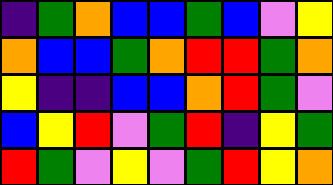[["indigo", "green", "orange", "blue", "blue", "green", "blue", "violet", "yellow"], ["orange", "blue", "blue", "green", "orange", "red", "red", "green", "orange"], ["yellow", "indigo", "indigo", "blue", "blue", "orange", "red", "green", "violet"], ["blue", "yellow", "red", "violet", "green", "red", "indigo", "yellow", "green"], ["red", "green", "violet", "yellow", "violet", "green", "red", "yellow", "orange"]]